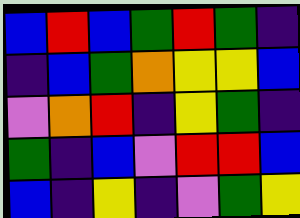[["blue", "red", "blue", "green", "red", "green", "indigo"], ["indigo", "blue", "green", "orange", "yellow", "yellow", "blue"], ["violet", "orange", "red", "indigo", "yellow", "green", "indigo"], ["green", "indigo", "blue", "violet", "red", "red", "blue"], ["blue", "indigo", "yellow", "indigo", "violet", "green", "yellow"]]